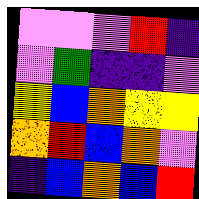[["violet", "violet", "violet", "red", "indigo"], ["violet", "green", "indigo", "indigo", "violet"], ["yellow", "blue", "orange", "yellow", "yellow"], ["orange", "red", "blue", "orange", "violet"], ["indigo", "blue", "orange", "blue", "red"]]